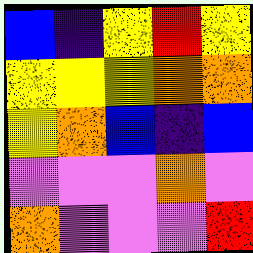[["blue", "indigo", "yellow", "red", "yellow"], ["yellow", "yellow", "yellow", "orange", "orange"], ["yellow", "orange", "blue", "indigo", "blue"], ["violet", "violet", "violet", "orange", "violet"], ["orange", "violet", "violet", "violet", "red"]]